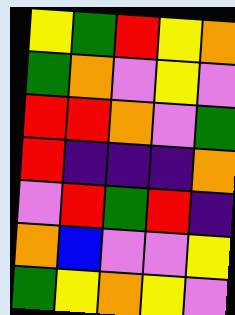[["yellow", "green", "red", "yellow", "orange"], ["green", "orange", "violet", "yellow", "violet"], ["red", "red", "orange", "violet", "green"], ["red", "indigo", "indigo", "indigo", "orange"], ["violet", "red", "green", "red", "indigo"], ["orange", "blue", "violet", "violet", "yellow"], ["green", "yellow", "orange", "yellow", "violet"]]